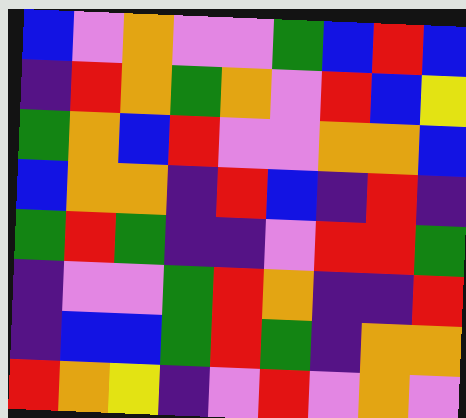[["blue", "violet", "orange", "violet", "violet", "green", "blue", "red", "blue"], ["indigo", "red", "orange", "green", "orange", "violet", "red", "blue", "yellow"], ["green", "orange", "blue", "red", "violet", "violet", "orange", "orange", "blue"], ["blue", "orange", "orange", "indigo", "red", "blue", "indigo", "red", "indigo"], ["green", "red", "green", "indigo", "indigo", "violet", "red", "red", "green"], ["indigo", "violet", "violet", "green", "red", "orange", "indigo", "indigo", "red"], ["indigo", "blue", "blue", "green", "red", "green", "indigo", "orange", "orange"], ["red", "orange", "yellow", "indigo", "violet", "red", "violet", "orange", "violet"]]